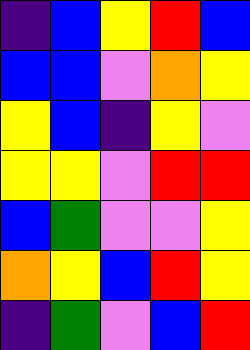[["indigo", "blue", "yellow", "red", "blue"], ["blue", "blue", "violet", "orange", "yellow"], ["yellow", "blue", "indigo", "yellow", "violet"], ["yellow", "yellow", "violet", "red", "red"], ["blue", "green", "violet", "violet", "yellow"], ["orange", "yellow", "blue", "red", "yellow"], ["indigo", "green", "violet", "blue", "red"]]